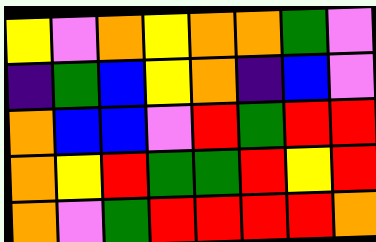[["yellow", "violet", "orange", "yellow", "orange", "orange", "green", "violet"], ["indigo", "green", "blue", "yellow", "orange", "indigo", "blue", "violet"], ["orange", "blue", "blue", "violet", "red", "green", "red", "red"], ["orange", "yellow", "red", "green", "green", "red", "yellow", "red"], ["orange", "violet", "green", "red", "red", "red", "red", "orange"]]